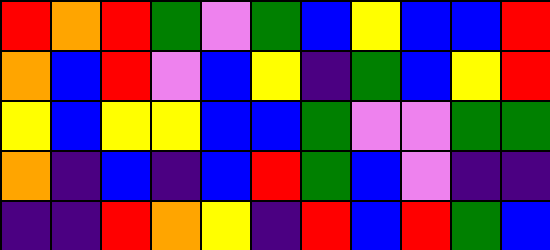[["red", "orange", "red", "green", "violet", "green", "blue", "yellow", "blue", "blue", "red"], ["orange", "blue", "red", "violet", "blue", "yellow", "indigo", "green", "blue", "yellow", "red"], ["yellow", "blue", "yellow", "yellow", "blue", "blue", "green", "violet", "violet", "green", "green"], ["orange", "indigo", "blue", "indigo", "blue", "red", "green", "blue", "violet", "indigo", "indigo"], ["indigo", "indigo", "red", "orange", "yellow", "indigo", "red", "blue", "red", "green", "blue"]]